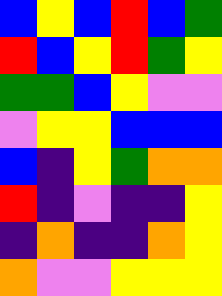[["blue", "yellow", "blue", "red", "blue", "green"], ["red", "blue", "yellow", "red", "green", "yellow"], ["green", "green", "blue", "yellow", "violet", "violet"], ["violet", "yellow", "yellow", "blue", "blue", "blue"], ["blue", "indigo", "yellow", "green", "orange", "orange"], ["red", "indigo", "violet", "indigo", "indigo", "yellow"], ["indigo", "orange", "indigo", "indigo", "orange", "yellow"], ["orange", "violet", "violet", "yellow", "yellow", "yellow"]]